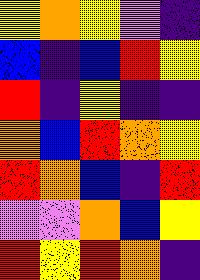[["yellow", "orange", "yellow", "violet", "indigo"], ["blue", "indigo", "blue", "red", "yellow"], ["red", "indigo", "yellow", "indigo", "indigo"], ["orange", "blue", "red", "orange", "yellow"], ["red", "orange", "blue", "indigo", "red"], ["violet", "violet", "orange", "blue", "yellow"], ["red", "yellow", "red", "orange", "indigo"]]